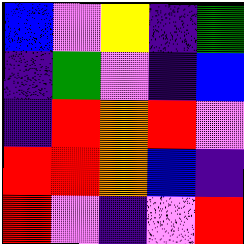[["blue", "violet", "yellow", "indigo", "green"], ["indigo", "green", "violet", "indigo", "blue"], ["indigo", "red", "orange", "red", "violet"], ["red", "red", "orange", "blue", "indigo"], ["red", "violet", "indigo", "violet", "red"]]